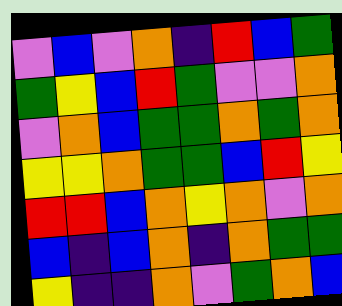[["violet", "blue", "violet", "orange", "indigo", "red", "blue", "green"], ["green", "yellow", "blue", "red", "green", "violet", "violet", "orange"], ["violet", "orange", "blue", "green", "green", "orange", "green", "orange"], ["yellow", "yellow", "orange", "green", "green", "blue", "red", "yellow"], ["red", "red", "blue", "orange", "yellow", "orange", "violet", "orange"], ["blue", "indigo", "blue", "orange", "indigo", "orange", "green", "green"], ["yellow", "indigo", "indigo", "orange", "violet", "green", "orange", "blue"]]